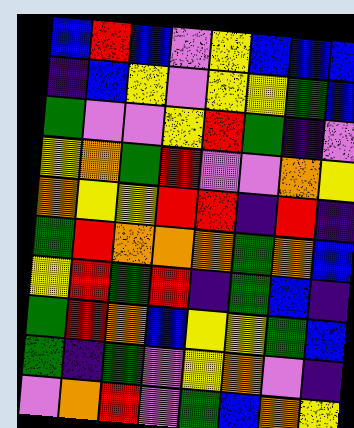[["blue", "red", "blue", "violet", "yellow", "blue", "blue", "blue"], ["indigo", "blue", "yellow", "violet", "yellow", "yellow", "green", "blue"], ["green", "violet", "violet", "yellow", "red", "green", "indigo", "violet"], ["yellow", "orange", "green", "red", "violet", "violet", "orange", "yellow"], ["orange", "yellow", "yellow", "red", "red", "indigo", "red", "indigo"], ["green", "red", "orange", "orange", "orange", "green", "orange", "blue"], ["yellow", "red", "green", "red", "indigo", "green", "blue", "indigo"], ["green", "red", "orange", "blue", "yellow", "yellow", "green", "blue"], ["green", "indigo", "green", "violet", "yellow", "orange", "violet", "indigo"], ["violet", "orange", "red", "violet", "green", "blue", "orange", "yellow"]]